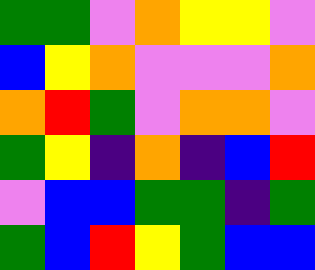[["green", "green", "violet", "orange", "yellow", "yellow", "violet"], ["blue", "yellow", "orange", "violet", "violet", "violet", "orange"], ["orange", "red", "green", "violet", "orange", "orange", "violet"], ["green", "yellow", "indigo", "orange", "indigo", "blue", "red"], ["violet", "blue", "blue", "green", "green", "indigo", "green"], ["green", "blue", "red", "yellow", "green", "blue", "blue"]]